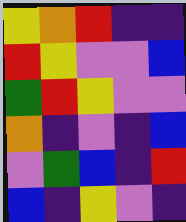[["yellow", "orange", "red", "indigo", "indigo"], ["red", "yellow", "violet", "violet", "blue"], ["green", "red", "yellow", "violet", "violet"], ["orange", "indigo", "violet", "indigo", "blue"], ["violet", "green", "blue", "indigo", "red"], ["blue", "indigo", "yellow", "violet", "indigo"]]